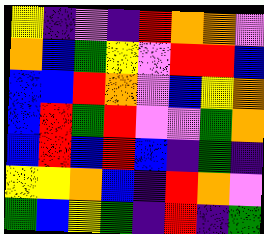[["yellow", "indigo", "violet", "indigo", "red", "orange", "orange", "violet"], ["orange", "blue", "green", "yellow", "violet", "red", "red", "blue"], ["blue", "blue", "red", "orange", "violet", "blue", "yellow", "orange"], ["blue", "red", "green", "red", "violet", "violet", "green", "orange"], ["blue", "red", "blue", "red", "blue", "indigo", "green", "indigo"], ["yellow", "yellow", "orange", "blue", "indigo", "red", "orange", "violet"], ["green", "blue", "yellow", "green", "indigo", "red", "indigo", "green"]]